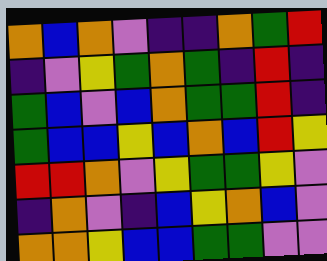[["orange", "blue", "orange", "violet", "indigo", "indigo", "orange", "green", "red"], ["indigo", "violet", "yellow", "green", "orange", "green", "indigo", "red", "indigo"], ["green", "blue", "violet", "blue", "orange", "green", "green", "red", "indigo"], ["green", "blue", "blue", "yellow", "blue", "orange", "blue", "red", "yellow"], ["red", "red", "orange", "violet", "yellow", "green", "green", "yellow", "violet"], ["indigo", "orange", "violet", "indigo", "blue", "yellow", "orange", "blue", "violet"], ["orange", "orange", "yellow", "blue", "blue", "green", "green", "violet", "violet"]]